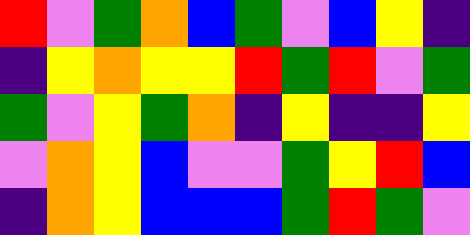[["red", "violet", "green", "orange", "blue", "green", "violet", "blue", "yellow", "indigo"], ["indigo", "yellow", "orange", "yellow", "yellow", "red", "green", "red", "violet", "green"], ["green", "violet", "yellow", "green", "orange", "indigo", "yellow", "indigo", "indigo", "yellow"], ["violet", "orange", "yellow", "blue", "violet", "violet", "green", "yellow", "red", "blue"], ["indigo", "orange", "yellow", "blue", "blue", "blue", "green", "red", "green", "violet"]]